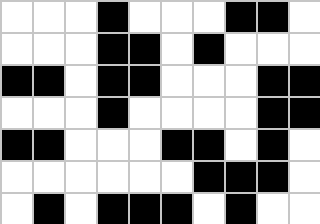[["white", "white", "white", "black", "white", "white", "white", "black", "black", "white"], ["white", "white", "white", "black", "black", "white", "black", "white", "white", "white"], ["black", "black", "white", "black", "black", "white", "white", "white", "black", "black"], ["white", "white", "white", "black", "white", "white", "white", "white", "black", "black"], ["black", "black", "white", "white", "white", "black", "black", "white", "black", "white"], ["white", "white", "white", "white", "white", "white", "black", "black", "black", "white"], ["white", "black", "white", "black", "black", "black", "white", "black", "white", "white"]]